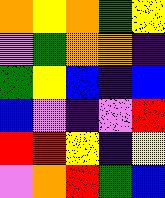[["orange", "yellow", "orange", "green", "yellow"], ["violet", "green", "orange", "orange", "indigo"], ["green", "yellow", "blue", "indigo", "blue"], ["blue", "violet", "indigo", "violet", "red"], ["red", "red", "yellow", "indigo", "yellow"], ["violet", "orange", "red", "green", "blue"]]